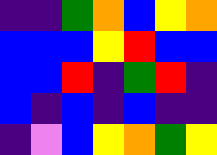[["indigo", "indigo", "green", "orange", "blue", "yellow", "orange"], ["blue", "blue", "blue", "yellow", "red", "blue", "blue"], ["blue", "blue", "red", "indigo", "green", "red", "indigo"], ["blue", "indigo", "blue", "indigo", "blue", "indigo", "indigo"], ["indigo", "violet", "blue", "yellow", "orange", "green", "yellow"]]